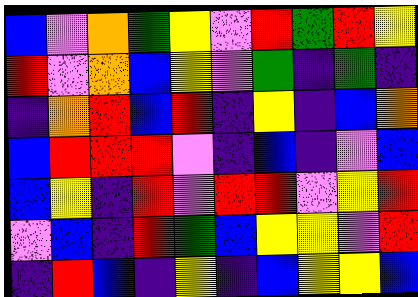[["blue", "violet", "orange", "green", "yellow", "violet", "red", "green", "red", "yellow"], ["red", "violet", "orange", "blue", "yellow", "violet", "green", "indigo", "green", "indigo"], ["indigo", "orange", "red", "blue", "red", "indigo", "yellow", "indigo", "blue", "orange"], ["blue", "red", "red", "red", "violet", "indigo", "blue", "indigo", "violet", "blue"], ["blue", "yellow", "indigo", "red", "violet", "red", "red", "violet", "yellow", "red"], ["violet", "blue", "indigo", "red", "green", "blue", "yellow", "yellow", "violet", "red"], ["indigo", "red", "blue", "indigo", "yellow", "indigo", "blue", "yellow", "yellow", "blue"]]